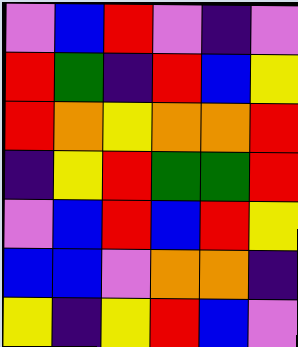[["violet", "blue", "red", "violet", "indigo", "violet"], ["red", "green", "indigo", "red", "blue", "yellow"], ["red", "orange", "yellow", "orange", "orange", "red"], ["indigo", "yellow", "red", "green", "green", "red"], ["violet", "blue", "red", "blue", "red", "yellow"], ["blue", "blue", "violet", "orange", "orange", "indigo"], ["yellow", "indigo", "yellow", "red", "blue", "violet"]]